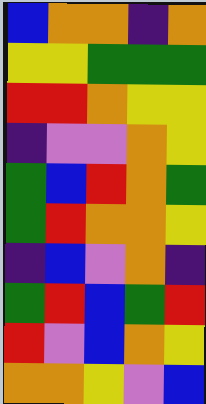[["blue", "orange", "orange", "indigo", "orange"], ["yellow", "yellow", "green", "green", "green"], ["red", "red", "orange", "yellow", "yellow"], ["indigo", "violet", "violet", "orange", "yellow"], ["green", "blue", "red", "orange", "green"], ["green", "red", "orange", "orange", "yellow"], ["indigo", "blue", "violet", "orange", "indigo"], ["green", "red", "blue", "green", "red"], ["red", "violet", "blue", "orange", "yellow"], ["orange", "orange", "yellow", "violet", "blue"]]